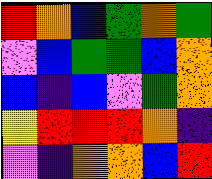[["red", "orange", "blue", "green", "orange", "green"], ["violet", "blue", "green", "green", "blue", "orange"], ["blue", "indigo", "blue", "violet", "green", "orange"], ["yellow", "red", "red", "red", "orange", "indigo"], ["violet", "indigo", "orange", "orange", "blue", "red"]]